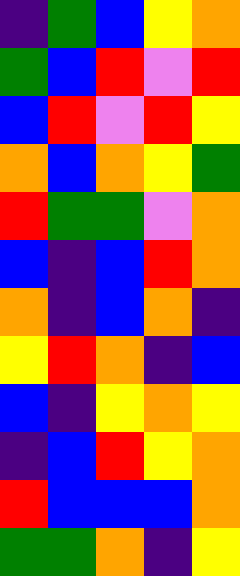[["indigo", "green", "blue", "yellow", "orange"], ["green", "blue", "red", "violet", "red"], ["blue", "red", "violet", "red", "yellow"], ["orange", "blue", "orange", "yellow", "green"], ["red", "green", "green", "violet", "orange"], ["blue", "indigo", "blue", "red", "orange"], ["orange", "indigo", "blue", "orange", "indigo"], ["yellow", "red", "orange", "indigo", "blue"], ["blue", "indigo", "yellow", "orange", "yellow"], ["indigo", "blue", "red", "yellow", "orange"], ["red", "blue", "blue", "blue", "orange"], ["green", "green", "orange", "indigo", "yellow"]]